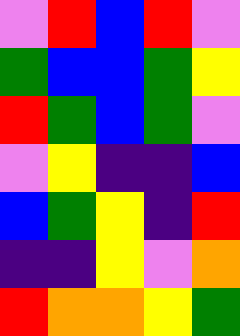[["violet", "red", "blue", "red", "violet"], ["green", "blue", "blue", "green", "yellow"], ["red", "green", "blue", "green", "violet"], ["violet", "yellow", "indigo", "indigo", "blue"], ["blue", "green", "yellow", "indigo", "red"], ["indigo", "indigo", "yellow", "violet", "orange"], ["red", "orange", "orange", "yellow", "green"]]